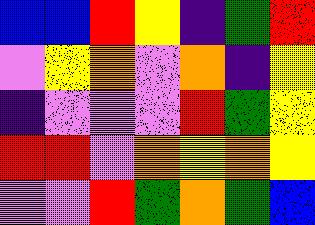[["blue", "blue", "red", "yellow", "indigo", "green", "red"], ["violet", "yellow", "orange", "violet", "orange", "indigo", "yellow"], ["indigo", "violet", "violet", "violet", "red", "green", "yellow"], ["red", "red", "violet", "orange", "yellow", "orange", "yellow"], ["violet", "violet", "red", "green", "orange", "green", "blue"]]